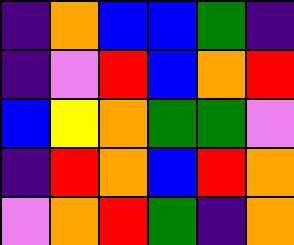[["indigo", "orange", "blue", "blue", "green", "indigo"], ["indigo", "violet", "red", "blue", "orange", "red"], ["blue", "yellow", "orange", "green", "green", "violet"], ["indigo", "red", "orange", "blue", "red", "orange"], ["violet", "orange", "red", "green", "indigo", "orange"]]